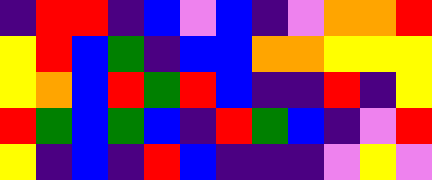[["indigo", "red", "red", "indigo", "blue", "violet", "blue", "indigo", "violet", "orange", "orange", "red"], ["yellow", "red", "blue", "green", "indigo", "blue", "blue", "orange", "orange", "yellow", "yellow", "yellow"], ["yellow", "orange", "blue", "red", "green", "red", "blue", "indigo", "indigo", "red", "indigo", "yellow"], ["red", "green", "blue", "green", "blue", "indigo", "red", "green", "blue", "indigo", "violet", "red"], ["yellow", "indigo", "blue", "indigo", "red", "blue", "indigo", "indigo", "indigo", "violet", "yellow", "violet"]]